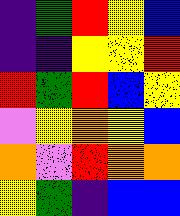[["indigo", "green", "red", "yellow", "blue"], ["indigo", "indigo", "yellow", "yellow", "red"], ["red", "green", "red", "blue", "yellow"], ["violet", "yellow", "orange", "yellow", "blue"], ["orange", "violet", "red", "orange", "orange"], ["yellow", "green", "indigo", "blue", "blue"]]